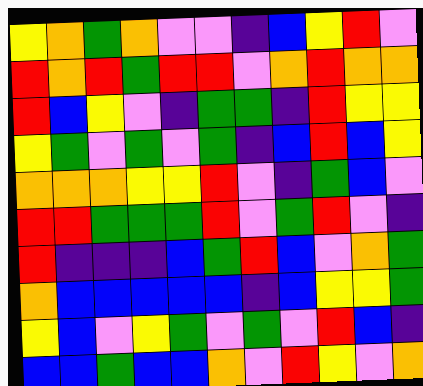[["yellow", "orange", "green", "orange", "violet", "violet", "indigo", "blue", "yellow", "red", "violet"], ["red", "orange", "red", "green", "red", "red", "violet", "orange", "red", "orange", "orange"], ["red", "blue", "yellow", "violet", "indigo", "green", "green", "indigo", "red", "yellow", "yellow"], ["yellow", "green", "violet", "green", "violet", "green", "indigo", "blue", "red", "blue", "yellow"], ["orange", "orange", "orange", "yellow", "yellow", "red", "violet", "indigo", "green", "blue", "violet"], ["red", "red", "green", "green", "green", "red", "violet", "green", "red", "violet", "indigo"], ["red", "indigo", "indigo", "indigo", "blue", "green", "red", "blue", "violet", "orange", "green"], ["orange", "blue", "blue", "blue", "blue", "blue", "indigo", "blue", "yellow", "yellow", "green"], ["yellow", "blue", "violet", "yellow", "green", "violet", "green", "violet", "red", "blue", "indigo"], ["blue", "blue", "green", "blue", "blue", "orange", "violet", "red", "yellow", "violet", "orange"]]